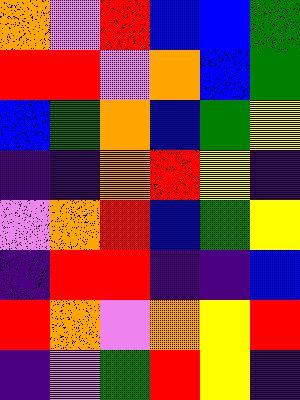[["orange", "violet", "red", "blue", "blue", "green"], ["red", "red", "violet", "orange", "blue", "green"], ["blue", "green", "orange", "blue", "green", "yellow"], ["indigo", "indigo", "orange", "red", "yellow", "indigo"], ["violet", "orange", "red", "blue", "green", "yellow"], ["indigo", "red", "red", "indigo", "indigo", "blue"], ["red", "orange", "violet", "orange", "yellow", "red"], ["indigo", "violet", "green", "red", "yellow", "indigo"]]